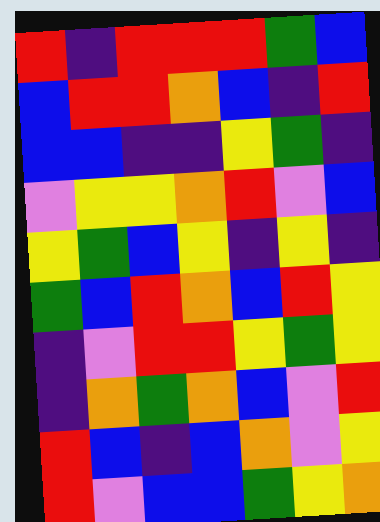[["red", "indigo", "red", "red", "red", "green", "blue"], ["blue", "red", "red", "orange", "blue", "indigo", "red"], ["blue", "blue", "indigo", "indigo", "yellow", "green", "indigo"], ["violet", "yellow", "yellow", "orange", "red", "violet", "blue"], ["yellow", "green", "blue", "yellow", "indigo", "yellow", "indigo"], ["green", "blue", "red", "orange", "blue", "red", "yellow"], ["indigo", "violet", "red", "red", "yellow", "green", "yellow"], ["indigo", "orange", "green", "orange", "blue", "violet", "red"], ["red", "blue", "indigo", "blue", "orange", "violet", "yellow"], ["red", "violet", "blue", "blue", "green", "yellow", "orange"]]